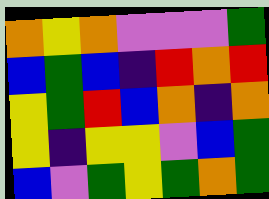[["orange", "yellow", "orange", "violet", "violet", "violet", "green"], ["blue", "green", "blue", "indigo", "red", "orange", "red"], ["yellow", "green", "red", "blue", "orange", "indigo", "orange"], ["yellow", "indigo", "yellow", "yellow", "violet", "blue", "green"], ["blue", "violet", "green", "yellow", "green", "orange", "green"]]